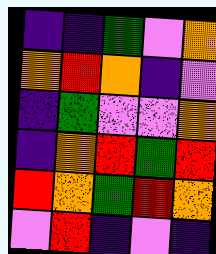[["indigo", "indigo", "green", "violet", "orange"], ["orange", "red", "orange", "indigo", "violet"], ["indigo", "green", "violet", "violet", "orange"], ["indigo", "orange", "red", "green", "red"], ["red", "orange", "green", "red", "orange"], ["violet", "red", "indigo", "violet", "indigo"]]